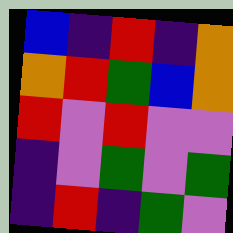[["blue", "indigo", "red", "indigo", "orange"], ["orange", "red", "green", "blue", "orange"], ["red", "violet", "red", "violet", "violet"], ["indigo", "violet", "green", "violet", "green"], ["indigo", "red", "indigo", "green", "violet"]]